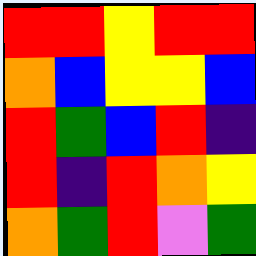[["red", "red", "yellow", "red", "red"], ["orange", "blue", "yellow", "yellow", "blue"], ["red", "green", "blue", "red", "indigo"], ["red", "indigo", "red", "orange", "yellow"], ["orange", "green", "red", "violet", "green"]]